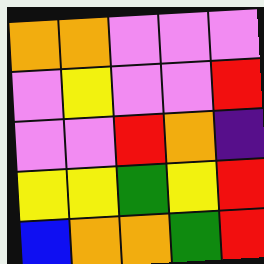[["orange", "orange", "violet", "violet", "violet"], ["violet", "yellow", "violet", "violet", "red"], ["violet", "violet", "red", "orange", "indigo"], ["yellow", "yellow", "green", "yellow", "red"], ["blue", "orange", "orange", "green", "red"]]